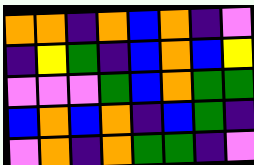[["orange", "orange", "indigo", "orange", "blue", "orange", "indigo", "violet"], ["indigo", "yellow", "green", "indigo", "blue", "orange", "blue", "yellow"], ["violet", "violet", "violet", "green", "blue", "orange", "green", "green"], ["blue", "orange", "blue", "orange", "indigo", "blue", "green", "indigo"], ["violet", "orange", "indigo", "orange", "green", "green", "indigo", "violet"]]